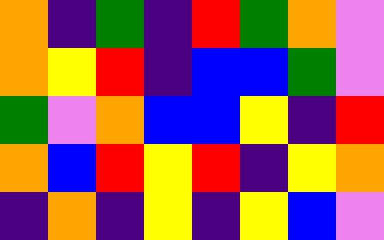[["orange", "indigo", "green", "indigo", "red", "green", "orange", "violet"], ["orange", "yellow", "red", "indigo", "blue", "blue", "green", "violet"], ["green", "violet", "orange", "blue", "blue", "yellow", "indigo", "red"], ["orange", "blue", "red", "yellow", "red", "indigo", "yellow", "orange"], ["indigo", "orange", "indigo", "yellow", "indigo", "yellow", "blue", "violet"]]